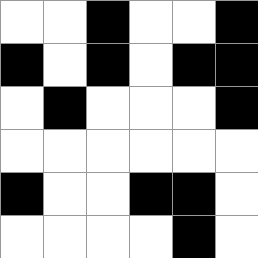[["white", "white", "black", "white", "white", "black"], ["black", "white", "black", "white", "black", "black"], ["white", "black", "white", "white", "white", "black"], ["white", "white", "white", "white", "white", "white"], ["black", "white", "white", "black", "black", "white"], ["white", "white", "white", "white", "black", "white"]]